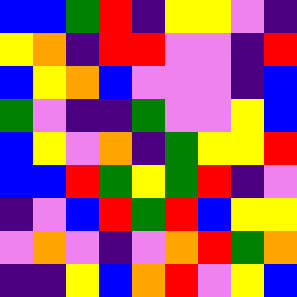[["blue", "blue", "green", "red", "indigo", "yellow", "yellow", "violet", "indigo"], ["yellow", "orange", "indigo", "red", "red", "violet", "violet", "indigo", "red"], ["blue", "yellow", "orange", "blue", "violet", "violet", "violet", "indigo", "blue"], ["green", "violet", "indigo", "indigo", "green", "violet", "violet", "yellow", "blue"], ["blue", "yellow", "violet", "orange", "indigo", "green", "yellow", "yellow", "red"], ["blue", "blue", "red", "green", "yellow", "green", "red", "indigo", "violet"], ["indigo", "violet", "blue", "red", "green", "red", "blue", "yellow", "yellow"], ["violet", "orange", "violet", "indigo", "violet", "orange", "red", "green", "orange"], ["indigo", "indigo", "yellow", "blue", "orange", "red", "violet", "yellow", "blue"]]